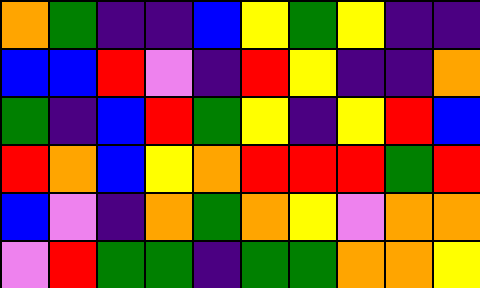[["orange", "green", "indigo", "indigo", "blue", "yellow", "green", "yellow", "indigo", "indigo"], ["blue", "blue", "red", "violet", "indigo", "red", "yellow", "indigo", "indigo", "orange"], ["green", "indigo", "blue", "red", "green", "yellow", "indigo", "yellow", "red", "blue"], ["red", "orange", "blue", "yellow", "orange", "red", "red", "red", "green", "red"], ["blue", "violet", "indigo", "orange", "green", "orange", "yellow", "violet", "orange", "orange"], ["violet", "red", "green", "green", "indigo", "green", "green", "orange", "orange", "yellow"]]